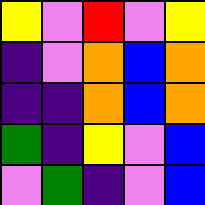[["yellow", "violet", "red", "violet", "yellow"], ["indigo", "violet", "orange", "blue", "orange"], ["indigo", "indigo", "orange", "blue", "orange"], ["green", "indigo", "yellow", "violet", "blue"], ["violet", "green", "indigo", "violet", "blue"]]